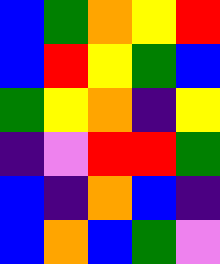[["blue", "green", "orange", "yellow", "red"], ["blue", "red", "yellow", "green", "blue"], ["green", "yellow", "orange", "indigo", "yellow"], ["indigo", "violet", "red", "red", "green"], ["blue", "indigo", "orange", "blue", "indigo"], ["blue", "orange", "blue", "green", "violet"]]